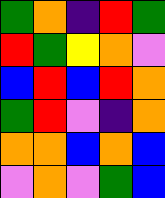[["green", "orange", "indigo", "red", "green"], ["red", "green", "yellow", "orange", "violet"], ["blue", "red", "blue", "red", "orange"], ["green", "red", "violet", "indigo", "orange"], ["orange", "orange", "blue", "orange", "blue"], ["violet", "orange", "violet", "green", "blue"]]